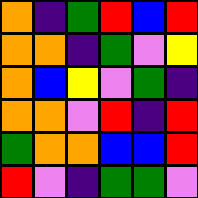[["orange", "indigo", "green", "red", "blue", "red"], ["orange", "orange", "indigo", "green", "violet", "yellow"], ["orange", "blue", "yellow", "violet", "green", "indigo"], ["orange", "orange", "violet", "red", "indigo", "red"], ["green", "orange", "orange", "blue", "blue", "red"], ["red", "violet", "indigo", "green", "green", "violet"]]